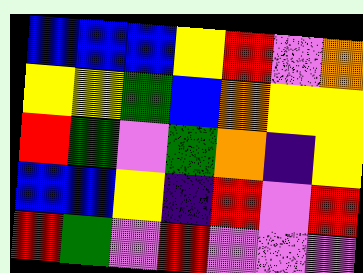[["blue", "blue", "blue", "yellow", "red", "violet", "orange"], ["yellow", "yellow", "green", "blue", "orange", "yellow", "yellow"], ["red", "green", "violet", "green", "orange", "indigo", "yellow"], ["blue", "blue", "yellow", "indigo", "red", "violet", "red"], ["red", "green", "violet", "red", "violet", "violet", "violet"]]